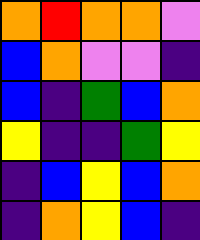[["orange", "red", "orange", "orange", "violet"], ["blue", "orange", "violet", "violet", "indigo"], ["blue", "indigo", "green", "blue", "orange"], ["yellow", "indigo", "indigo", "green", "yellow"], ["indigo", "blue", "yellow", "blue", "orange"], ["indigo", "orange", "yellow", "blue", "indigo"]]